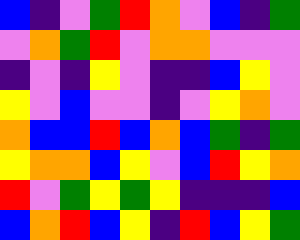[["blue", "indigo", "violet", "green", "red", "orange", "violet", "blue", "indigo", "green"], ["violet", "orange", "green", "red", "violet", "orange", "orange", "violet", "violet", "violet"], ["indigo", "violet", "indigo", "yellow", "violet", "indigo", "indigo", "blue", "yellow", "violet"], ["yellow", "violet", "blue", "violet", "violet", "indigo", "violet", "yellow", "orange", "violet"], ["orange", "blue", "blue", "red", "blue", "orange", "blue", "green", "indigo", "green"], ["yellow", "orange", "orange", "blue", "yellow", "violet", "blue", "red", "yellow", "orange"], ["red", "violet", "green", "yellow", "green", "yellow", "indigo", "indigo", "indigo", "blue"], ["blue", "orange", "red", "blue", "yellow", "indigo", "red", "blue", "yellow", "green"]]